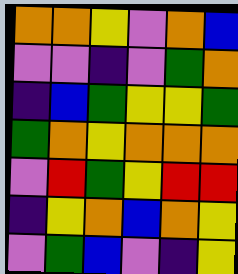[["orange", "orange", "yellow", "violet", "orange", "blue"], ["violet", "violet", "indigo", "violet", "green", "orange"], ["indigo", "blue", "green", "yellow", "yellow", "green"], ["green", "orange", "yellow", "orange", "orange", "orange"], ["violet", "red", "green", "yellow", "red", "red"], ["indigo", "yellow", "orange", "blue", "orange", "yellow"], ["violet", "green", "blue", "violet", "indigo", "yellow"]]